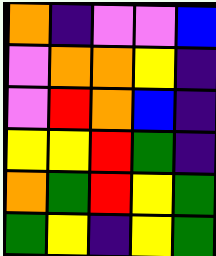[["orange", "indigo", "violet", "violet", "blue"], ["violet", "orange", "orange", "yellow", "indigo"], ["violet", "red", "orange", "blue", "indigo"], ["yellow", "yellow", "red", "green", "indigo"], ["orange", "green", "red", "yellow", "green"], ["green", "yellow", "indigo", "yellow", "green"]]